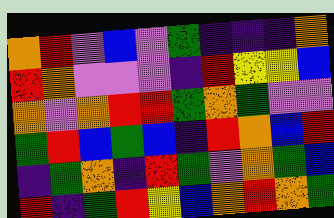[["orange", "red", "violet", "blue", "violet", "green", "indigo", "indigo", "indigo", "orange"], ["red", "orange", "violet", "violet", "violet", "indigo", "red", "yellow", "yellow", "blue"], ["orange", "violet", "orange", "red", "red", "green", "orange", "green", "violet", "violet"], ["green", "red", "blue", "green", "blue", "indigo", "red", "orange", "blue", "red"], ["indigo", "green", "orange", "indigo", "red", "green", "violet", "orange", "green", "blue"], ["red", "indigo", "green", "red", "yellow", "blue", "orange", "red", "orange", "green"]]